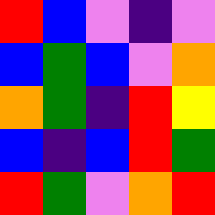[["red", "blue", "violet", "indigo", "violet"], ["blue", "green", "blue", "violet", "orange"], ["orange", "green", "indigo", "red", "yellow"], ["blue", "indigo", "blue", "red", "green"], ["red", "green", "violet", "orange", "red"]]